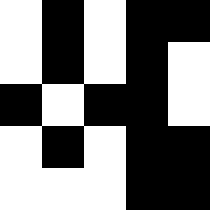[["white", "black", "white", "black", "black"], ["white", "black", "white", "black", "white"], ["black", "white", "black", "black", "white"], ["white", "black", "white", "black", "black"], ["white", "white", "white", "black", "black"]]